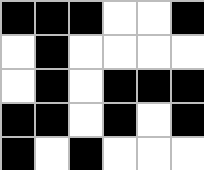[["black", "black", "black", "white", "white", "black"], ["white", "black", "white", "white", "white", "white"], ["white", "black", "white", "black", "black", "black"], ["black", "black", "white", "black", "white", "black"], ["black", "white", "black", "white", "white", "white"]]